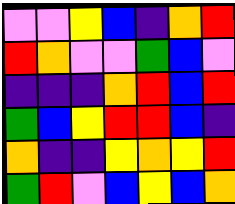[["violet", "violet", "yellow", "blue", "indigo", "orange", "red"], ["red", "orange", "violet", "violet", "green", "blue", "violet"], ["indigo", "indigo", "indigo", "orange", "red", "blue", "red"], ["green", "blue", "yellow", "red", "red", "blue", "indigo"], ["orange", "indigo", "indigo", "yellow", "orange", "yellow", "red"], ["green", "red", "violet", "blue", "yellow", "blue", "orange"]]